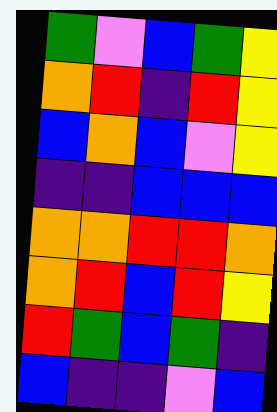[["green", "violet", "blue", "green", "yellow"], ["orange", "red", "indigo", "red", "yellow"], ["blue", "orange", "blue", "violet", "yellow"], ["indigo", "indigo", "blue", "blue", "blue"], ["orange", "orange", "red", "red", "orange"], ["orange", "red", "blue", "red", "yellow"], ["red", "green", "blue", "green", "indigo"], ["blue", "indigo", "indigo", "violet", "blue"]]